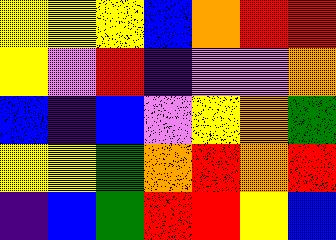[["yellow", "yellow", "yellow", "blue", "orange", "red", "red"], ["yellow", "violet", "red", "indigo", "violet", "violet", "orange"], ["blue", "indigo", "blue", "violet", "yellow", "orange", "green"], ["yellow", "yellow", "green", "orange", "red", "orange", "red"], ["indigo", "blue", "green", "red", "red", "yellow", "blue"]]